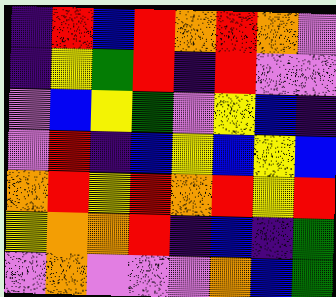[["indigo", "red", "blue", "red", "orange", "red", "orange", "violet"], ["indigo", "yellow", "green", "red", "indigo", "red", "violet", "violet"], ["violet", "blue", "yellow", "green", "violet", "yellow", "blue", "indigo"], ["violet", "red", "indigo", "blue", "yellow", "blue", "yellow", "blue"], ["orange", "red", "yellow", "red", "orange", "red", "yellow", "red"], ["yellow", "orange", "orange", "red", "indigo", "blue", "indigo", "green"], ["violet", "orange", "violet", "violet", "violet", "orange", "blue", "green"]]